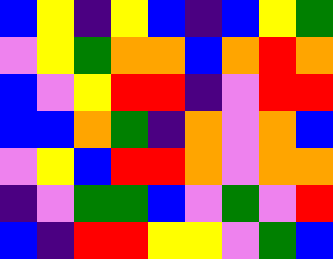[["blue", "yellow", "indigo", "yellow", "blue", "indigo", "blue", "yellow", "green"], ["violet", "yellow", "green", "orange", "orange", "blue", "orange", "red", "orange"], ["blue", "violet", "yellow", "red", "red", "indigo", "violet", "red", "red"], ["blue", "blue", "orange", "green", "indigo", "orange", "violet", "orange", "blue"], ["violet", "yellow", "blue", "red", "red", "orange", "violet", "orange", "orange"], ["indigo", "violet", "green", "green", "blue", "violet", "green", "violet", "red"], ["blue", "indigo", "red", "red", "yellow", "yellow", "violet", "green", "blue"]]